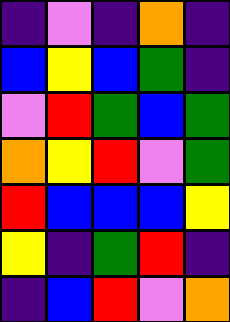[["indigo", "violet", "indigo", "orange", "indigo"], ["blue", "yellow", "blue", "green", "indigo"], ["violet", "red", "green", "blue", "green"], ["orange", "yellow", "red", "violet", "green"], ["red", "blue", "blue", "blue", "yellow"], ["yellow", "indigo", "green", "red", "indigo"], ["indigo", "blue", "red", "violet", "orange"]]